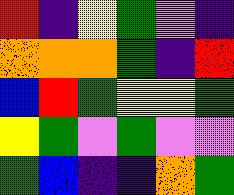[["red", "indigo", "yellow", "green", "violet", "indigo"], ["orange", "orange", "orange", "green", "indigo", "red"], ["blue", "red", "green", "yellow", "yellow", "green"], ["yellow", "green", "violet", "green", "violet", "violet"], ["green", "blue", "indigo", "indigo", "orange", "green"]]